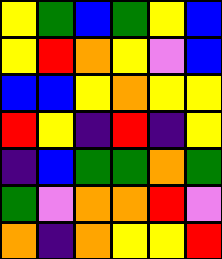[["yellow", "green", "blue", "green", "yellow", "blue"], ["yellow", "red", "orange", "yellow", "violet", "blue"], ["blue", "blue", "yellow", "orange", "yellow", "yellow"], ["red", "yellow", "indigo", "red", "indigo", "yellow"], ["indigo", "blue", "green", "green", "orange", "green"], ["green", "violet", "orange", "orange", "red", "violet"], ["orange", "indigo", "orange", "yellow", "yellow", "red"]]